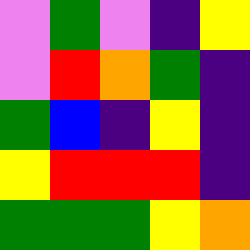[["violet", "green", "violet", "indigo", "yellow"], ["violet", "red", "orange", "green", "indigo"], ["green", "blue", "indigo", "yellow", "indigo"], ["yellow", "red", "red", "red", "indigo"], ["green", "green", "green", "yellow", "orange"]]